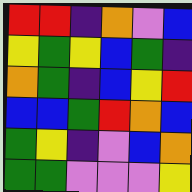[["red", "red", "indigo", "orange", "violet", "blue"], ["yellow", "green", "yellow", "blue", "green", "indigo"], ["orange", "green", "indigo", "blue", "yellow", "red"], ["blue", "blue", "green", "red", "orange", "blue"], ["green", "yellow", "indigo", "violet", "blue", "orange"], ["green", "green", "violet", "violet", "violet", "yellow"]]